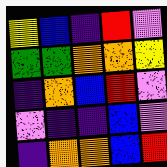[["yellow", "blue", "indigo", "red", "violet"], ["green", "green", "orange", "orange", "yellow"], ["indigo", "orange", "blue", "red", "violet"], ["violet", "indigo", "indigo", "blue", "violet"], ["indigo", "orange", "orange", "blue", "red"]]